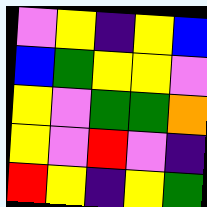[["violet", "yellow", "indigo", "yellow", "blue"], ["blue", "green", "yellow", "yellow", "violet"], ["yellow", "violet", "green", "green", "orange"], ["yellow", "violet", "red", "violet", "indigo"], ["red", "yellow", "indigo", "yellow", "green"]]